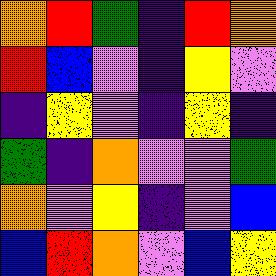[["orange", "red", "green", "indigo", "red", "orange"], ["red", "blue", "violet", "indigo", "yellow", "violet"], ["indigo", "yellow", "violet", "indigo", "yellow", "indigo"], ["green", "indigo", "orange", "violet", "violet", "green"], ["orange", "violet", "yellow", "indigo", "violet", "blue"], ["blue", "red", "orange", "violet", "blue", "yellow"]]